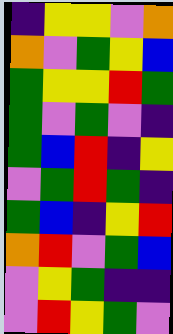[["indigo", "yellow", "yellow", "violet", "orange"], ["orange", "violet", "green", "yellow", "blue"], ["green", "yellow", "yellow", "red", "green"], ["green", "violet", "green", "violet", "indigo"], ["green", "blue", "red", "indigo", "yellow"], ["violet", "green", "red", "green", "indigo"], ["green", "blue", "indigo", "yellow", "red"], ["orange", "red", "violet", "green", "blue"], ["violet", "yellow", "green", "indigo", "indigo"], ["violet", "red", "yellow", "green", "violet"]]